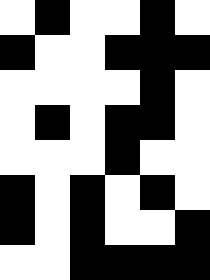[["white", "black", "white", "white", "black", "white"], ["black", "white", "white", "black", "black", "black"], ["white", "white", "white", "white", "black", "white"], ["white", "black", "white", "black", "black", "white"], ["white", "white", "white", "black", "white", "white"], ["black", "white", "black", "white", "black", "white"], ["black", "white", "black", "white", "white", "black"], ["white", "white", "black", "black", "black", "black"]]